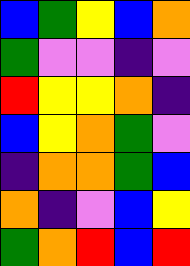[["blue", "green", "yellow", "blue", "orange"], ["green", "violet", "violet", "indigo", "violet"], ["red", "yellow", "yellow", "orange", "indigo"], ["blue", "yellow", "orange", "green", "violet"], ["indigo", "orange", "orange", "green", "blue"], ["orange", "indigo", "violet", "blue", "yellow"], ["green", "orange", "red", "blue", "red"]]